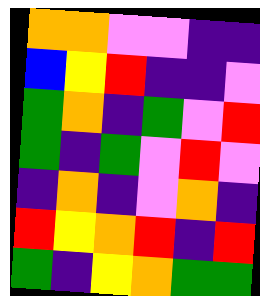[["orange", "orange", "violet", "violet", "indigo", "indigo"], ["blue", "yellow", "red", "indigo", "indigo", "violet"], ["green", "orange", "indigo", "green", "violet", "red"], ["green", "indigo", "green", "violet", "red", "violet"], ["indigo", "orange", "indigo", "violet", "orange", "indigo"], ["red", "yellow", "orange", "red", "indigo", "red"], ["green", "indigo", "yellow", "orange", "green", "green"]]